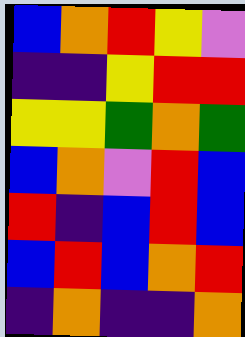[["blue", "orange", "red", "yellow", "violet"], ["indigo", "indigo", "yellow", "red", "red"], ["yellow", "yellow", "green", "orange", "green"], ["blue", "orange", "violet", "red", "blue"], ["red", "indigo", "blue", "red", "blue"], ["blue", "red", "blue", "orange", "red"], ["indigo", "orange", "indigo", "indigo", "orange"]]